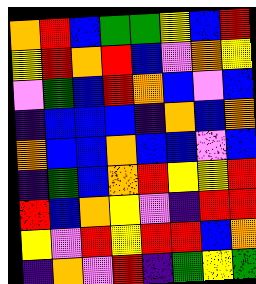[["orange", "red", "blue", "green", "green", "yellow", "blue", "red"], ["yellow", "red", "orange", "red", "blue", "violet", "orange", "yellow"], ["violet", "green", "blue", "red", "orange", "blue", "violet", "blue"], ["indigo", "blue", "blue", "blue", "indigo", "orange", "blue", "orange"], ["orange", "blue", "blue", "orange", "blue", "blue", "violet", "blue"], ["indigo", "green", "blue", "orange", "red", "yellow", "yellow", "red"], ["red", "blue", "orange", "yellow", "violet", "indigo", "red", "red"], ["yellow", "violet", "red", "yellow", "red", "red", "blue", "orange"], ["indigo", "orange", "violet", "red", "indigo", "green", "yellow", "green"]]